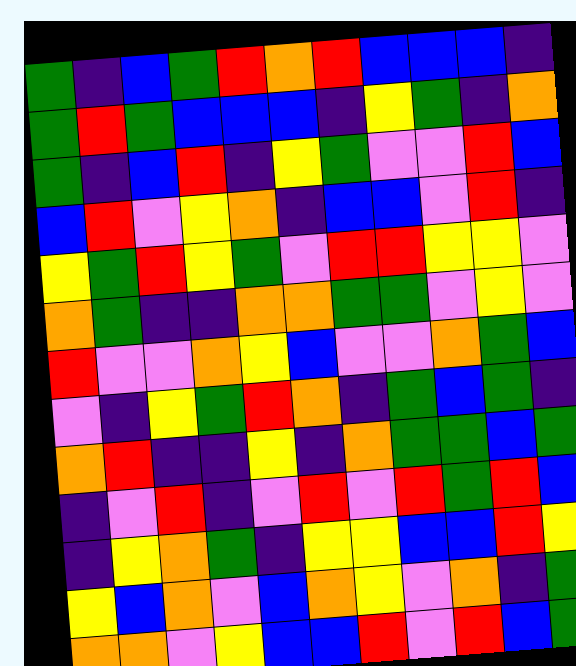[["green", "indigo", "blue", "green", "red", "orange", "red", "blue", "blue", "blue", "indigo"], ["green", "red", "green", "blue", "blue", "blue", "indigo", "yellow", "green", "indigo", "orange"], ["green", "indigo", "blue", "red", "indigo", "yellow", "green", "violet", "violet", "red", "blue"], ["blue", "red", "violet", "yellow", "orange", "indigo", "blue", "blue", "violet", "red", "indigo"], ["yellow", "green", "red", "yellow", "green", "violet", "red", "red", "yellow", "yellow", "violet"], ["orange", "green", "indigo", "indigo", "orange", "orange", "green", "green", "violet", "yellow", "violet"], ["red", "violet", "violet", "orange", "yellow", "blue", "violet", "violet", "orange", "green", "blue"], ["violet", "indigo", "yellow", "green", "red", "orange", "indigo", "green", "blue", "green", "indigo"], ["orange", "red", "indigo", "indigo", "yellow", "indigo", "orange", "green", "green", "blue", "green"], ["indigo", "violet", "red", "indigo", "violet", "red", "violet", "red", "green", "red", "blue"], ["indigo", "yellow", "orange", "green", "indigo", "yellow", "yellow", "blue", "blue", "red", "yellow"], ["yellow", "blue", "orange", "violet", "blue", "orange", "yellow", "violet", "orange", "indigo", "green"], ["orange", "orange", "violet", "yellow", "blue", "blue", "red", "violet", "red", "blue", "green"]]